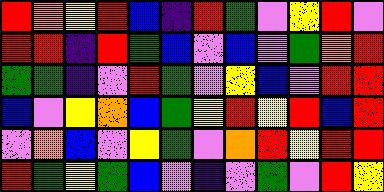[["red", "orange", "yellow", "red", "blue", "indigo", "red", "green", "violet", "yellow", "red", "violet"], ["red", "red", "indigo", "red", "green", "blue", "violet", "blue", "violet", "green", "orange", "red"], ["green", "green", "indigo", "violet", "red", "green", "violet", "yellow", "blue", "violet", "red", "red"], ["blue", "violet", "yellow", "orange", "blue", "green", "yellow", "red", "yellow", "red", "blue", "red"], ["violet", "orange", "blue", "violet", "yellow", "green", "violet", "orange", "red", "yellow", "red", "red"], ["red", "green", "yellow", "green", "blue", "violet", "indigo", "violet", "green", "violet", "red", "yellow"]]